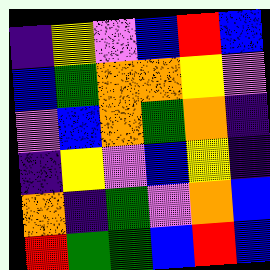[["indigo", "yellow", "violet", "blue", "red", "blue"], ["blue", "green", "orange", "orange", "yellow", "violet"], ["violet", "blue", "orange", "green", "orange", "indigo"], ["indigo", "yellow", "violet", "blue", "yellow", "indigo"], ["orange", "indigo", "green", "violet", "orange", "blue"], ["red", "green", "green", "blue", "red", "blue"]]